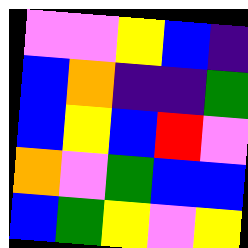[["violet", "violet", "yellow", "blue", "indigo"], ["blue", "orange", "indigo", "indigo", "green"], ["blue", "yellow", "blue", "red", "violet"], ["orange", "violet", "green", "blue", "blue"], ["blue", "green", "yellow", "violet", "yellow"]]